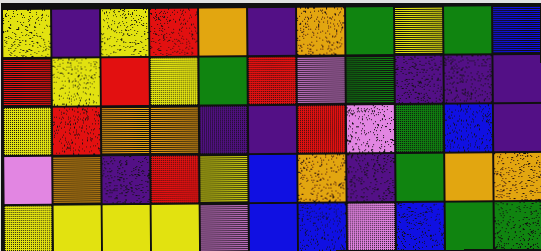[["yellow", "indigo", "yellow", "red", "orange", "indigo", "orange", "green", "yellow", "green", "blue"], ["red", "yellow", "red", "yellow", "green", "red", "violet", "green", "indigo", "indigo", "indigo"], ["yellow", "red", "orange", "orange", "indigo", "indigo", "red", "violet", "green", "blue", "indigo"], ["violet", "orange", "indigo", "red", "yellow", "blue", "orange", "indigo", "green", "orange", "orange"], ["yellow", "yellow", "yellow", "yellow", "violet", "blue", "blue", "violet", "blue", "green", "green"]]